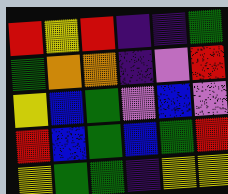[["red", "yellow", "red", "indigo", "indigo", "green"], ["green", "orange", "orange", "indigo", "violet", "red"], ["yellow", "blue", "green", "violet", "blue", "violet"], ["red", "blue", "green", "blue", "green", "red"], ["yellow", "green", "green", "indigo", "yellow", "yellow"]]